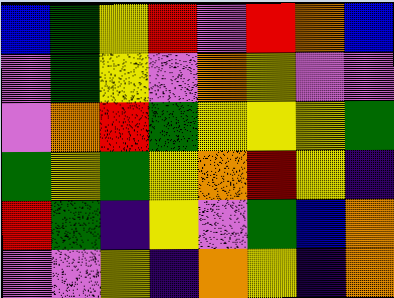[["blue", "green", "yellow", "red", "violet", "red", "orange", "blue"], ["violet", "green", "yellow", "violet", "orange", "yellow", "violet", "violet"], ["violet", "orange", "red", "green", "yellow", "yellow", "yellow", "green"], ["green", "yellow", "green", "yellow", "orange", "red", "yellow", "indigo"], ["red", "green", "indigo", "yellow", "violet", "green", "blue", "orange"], ["violet", "violet", "yellow", "indigo", "orange", "yellow", "indigo", "orange"]]